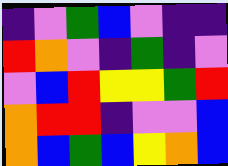[["indigo", "violet", "green", "blue", "violet", "indigo", "indigo"], ["red", "orange", "violet", "indigo", "green", "indigo", "violet"], ["violet", "blue", "red", "yellow", "yellow", "green", "red"], ["orange", "red", "red", "indigo", "violet", "violet", "blue"], ["orange", "blue", "green", "blue", "yellow", "orange", "blue"]]